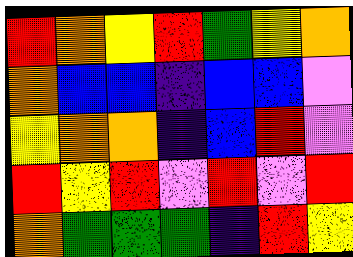[["red", "orange", "yellow", "red", "green", "yellow", "orange"], ["orange", "blue", "blue", "indigo", "blue", "blue", "violet"], ["yellow", "orange", "orange", "indigo", "blue", "red", "violet"], ["red", "yellow", "red", "violet", "red", "violet", "red"], ["orange", "green", "green", "green", "indigo", "red", "yellow"]]